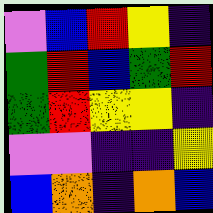[["violet", "blue", "red", "yellow", "indigo"], ["green", "red", "blue", "green", "red"], ["green", "red", "yellow", "yellow", "indigo"], ["violet", "violet", "indigo", "indigo", "yellow"], ["blue", "orange", "indigo", "orange", "blue"]]